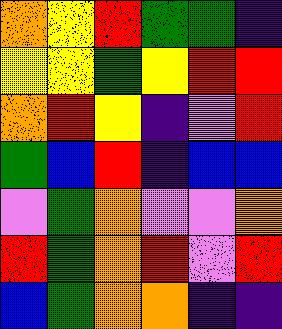[["orange", "yellow", "red", "green", "green", "indigo"], ["yellow", "yellow", "green", "yellow", "red", "red"], ["orange", "red", "yellow", "indigo", "violet", "red"], ["green", "blue", "red", "indigo", "blue", "blue"], ["violet", "green", "orange", "violet", "violet", "orange"], ["red", "green", "orange", "red", "violet", "red"], ["blue", "green", "orange", "orange", "indigo", "indigo"]]